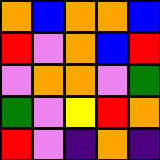[["orange", "blue", "orange", "orange", "blue"], ["red", "violet", "orange", "blue", "red"], ["violet", "orange", "orange", "violet", "green"], ["green", "violet", "yellow", "red", "orange"], ["red", "violet", "indigo", "orange", "indigo"]]